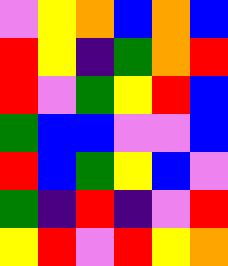[["violet", "yellow", "orange", "blue", "orange", "blue"], ["red", "yellow", "indigo", "green", "orange", "red"], ["red", "violet", "green", "yellow", "red", "blue"], ["green", "blue", "blue", "violet", "violet", "blue"], ["red", "blue", "green", "yellow", "blue", "violet"], ["green", "indigo", "red", "indigo", "violet", "red"], ["yellow", "red", "violet", "red", "yellow", "orange"]]